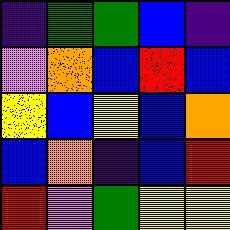[["indigo", "green", "green", "blue", "indigo"], ["violet", "orange", "blue", "red", "blue"], ["yellow", "blue", "yellow", "blue", "orange"], ["blue", "orange", "indigo", "blue", "red"], ["red", "violet", "green", "yellow", "yellow"]]